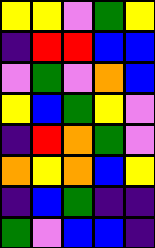[["yellow", "yellow", "violet", "green", "yellow"], ["indigo", "red", "red", "blue", "blue"], ["violet", "green", "violet", "orange", "blue"], ["yellow", "blue", "green", "yellow", "violet"], ["indigo", "red", "orange", "green", "violet"], ["orange", "yellow", "orange", "blue", "yellow"], ["indigo", "blue", "green", "indigo", "indigo"], ["green", "violet", "blue", "blue", "indigo"]]